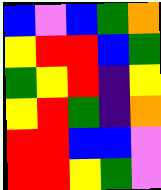[["blue", "violet", "blue", "green", "orange"], ["yellow", "red", "red", "blue", "green"], ["green", "yellow", "red", "indigo", "yellow"], ["yellow", "red", "green", "indigo", "orange"], ["red", "red", "blue", "blue", "violet"], ["red", "red", "yellow", "green", "violet"]]